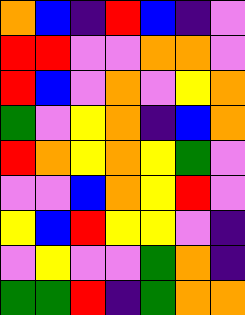[["orange", "blue", "indigo", "red", "blue", "indigo", "violet"], ["red", "red", "violet", "violet", "orange", "orange", "violet"], ["red", "blue", "violet", "orange", "violet", "yellow", "orange"], ["green", "violet", "yellow", "orange", "indigo", "blue", "orange"], ["red", "orange", "yellow", "orange", "yellow", "green", "violet"], ["violet", "violet", "blue", "orange", "yellow", "red", "violet"], ["yellow", "blue", "red", "yellow", "yellow", "violet", "indigo"], ["violet", "yellow", "violet", "violet", "green", "orange", "indigo"], ["green", "green", "red", "indigo", "green", "orange", "orange"]]